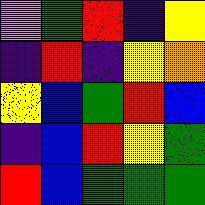[["violet", "green", "red", "indigo", "yellow"], ["indigo", "red", "indigo", "yellow", "orange"], ["yellow", "blue", "green", "red", "blue"], ["indigo", "blue", "red", "yellow", "green"], ["red", "blue", "green", "green", "green"]]